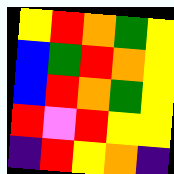[["yellow", "red", "orange", "green", "yellow"], ["blue", "green", "red", "orange", "yellow"], ["blue", "red", "orange", "green", "yellow"], ["red", "violet", "red", "yellow", "yellow"], ["indigo", "red", "yellow", "orange", "indigo"]]